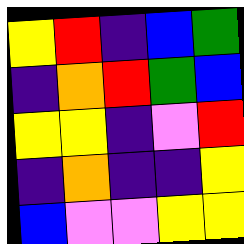[["yellow", "red", "indigo", "blue", "green"], ["indigo", "orange", "red", "green", "blue"], ["yellow", "yellow", "indigo", "violet", "red"], ["indigo", "orange", "indigo", "indigo", "yellow"], ["blue", "violet", "violet", "yellow", "yellow"]]